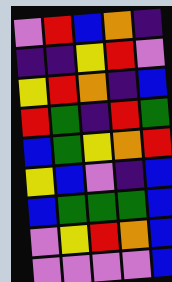[["violet", "red", "blue", "orange", "indigo"], ["indigo", "indigo", "yellow", "red", "violet"], ["yellow", "red", "orange", "indigo", "blue"], ["red", "green", "indigo", "red", "green"], ["blue", "green", "yellow", "orange", "red"], ["yellow", "blue", "violet", "indigo", "blue"], ["blue", "green", "green", "green", "blue"], ["violet", "yellow", "red", "orange", "blue"], ["violet", "violet", "violet", "violet", "blue"]]